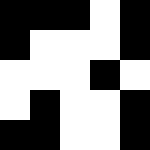[["black", "black", "black", "white", "black"], ["black", "white", "white", "white", "black"], ["white", "white", "white", "black", "white"], ["white", "black", "white", "white", "black"], ["black", "black", "white", "white", "black"]]